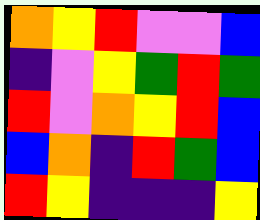[["orange", "yellow", "red", "violet", "violet", "blue"], ["indigo", "violet", "yellow", "green", "red", "green"], ["red", "violet", "orange", "yellow", "red", "blue"], ["blue", "orange", "indigo", "red", "green", "blue"], ["red", "yellow", "indigo", "indigo", "indigo", "yellow"]]